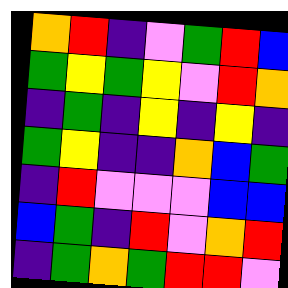[["orange", "red", "indigo", "violet", "green", "red", "blue"], ["green", "yellow", "green", "yellow", "violet", "red", "orange"], ["indigo", "green", "indigo", "yellow", "indigo", "yellow", "indigo"], ["green", "yellow", "indigo", "indigo", "orange", "blue", "green"], ["indigo", "red", "violet", "violet", "violet", "blue", "blue"], ["blue", "green", "indigo", "red", "violet", "orange", "red"], ["indigo", "green", "orange", "green", "red", "red", "violet"]]